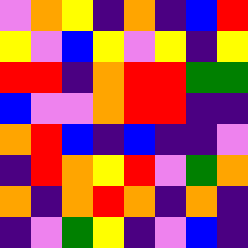[["violet", "orange", "yellow", "indigo", "orange", "indigo", "blue", "red"], ["yellow", "violet", "blue", "yellow", "violet", "yellow", "indigo", "yellow"], ["red", "red", "indigo", "orange", "red", "red", "green", "green"], ["blue", "violet", "violet", "orange", "red", "red", "indigo", "indigo"], ["orange", "red", "blue", "indigo", "blue", "indigo", "indigo", "violet"], ["indigo", "red", "orange", "yellow", "red", "violet", "green", "orange"], ["orange", "indigo", "orange", "red", "orange", "indigo", "orange", "indigo"], ["indigo", "violet", "green", "yellow", "indigo", "violet", "blue", "indigo"]]